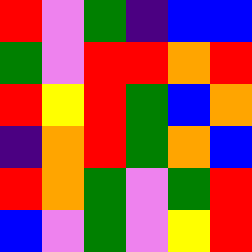[["red", "violet", "green", "indigo", "blue", "blue"], ["green", "violet", "red", "red", "orange", "red"], ["red", "yellow", "red", "green", "blue", "orange"], ["indigo", "orange", "red", "green", "orange", "blue"], ["red", "orange", "green", "violet", "green", "red"], ["blue", "violet", "green", "violet", "yellow", "red"]]